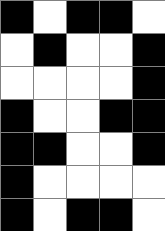[["black", "white", "black", "black", "white"], ["white", "black", "white", "white", "black"], ["white", "white", "white", "white", "black"], ["black", "white", "white", "black", "black"], ["black", "black", "white", "white", "black"], ["black", "white", "white", "white", "white"], ["black", "white", "black", "black", "white"]]